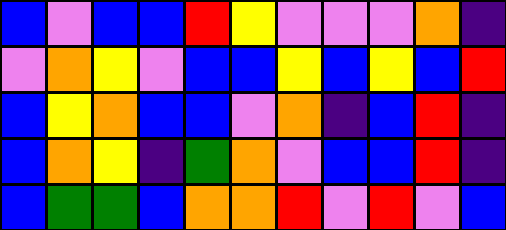[["blue", "violet", "blue", "blue", "red", "yellow", "violet", "violet", "violet", "orange", "indigo"], ["violet", "orange", "yellow", "violet", "blue", "blue", "yellow", "blue", "yellow", "blue", "red"], ["blue", "yellow", "orange", "blue", "blue", "violet", "orange", "indigo", "blue", "red", "indigo"], ["blue", "orange", "yellow", "indigo", "green", "orange", "violet", "blue", "blue", "red", "indigo"], ["blue", "green", "green", "blue", "orange", "orange", "red", "violet", "red", "violet", "blue"]]